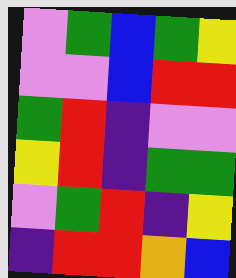[["violet", "green", "blue", "green", "yellow"], ["violet", "violet", "blue", "red", "red"], ["green", "red", "indigo", "violet", "violet"], ["yellow", "red", "indigo", "green", "green"], ["violet", "green", "red", "indigo", "yellow"], ["indigo", "red", "red", "orange", "blue"]]